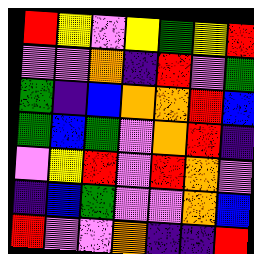[["red", "yellow", "violet", "yellow", "green", "yellow", "red"], ["violet", "violet", "orange", "indigo", "red", "violet", "green"], ["green", "indigo", "blue", "orange", "orange", "red", "blue"], ["green", "blue", "green", "violet", "orange", "red", "indigo"], ["violet", "yellow", "red", "violet", "red", "orange", "violet"], ["indigo", "blue", "green", "violet", "violet", "orange", "blue"], ["red", "violet", "violet", "orange", "indigo", "indigo", "red"]]